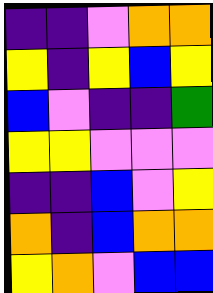[["indigo", "indigo", "violet", "orange", "orange"], ["yellow", "indigo", "yellow", "blue", "yellow"], ["blue", "violet", "indigo", "indigo", "green"], ["yellow", "yellow", "violet", "violet", "violet"], ["indigo", "indigo", "blue", "violet", "yellow"], ["orange", "indigo", "blue", "orange", "orange"], ["yellow", "orange", "violet", "blue", "blue"]]